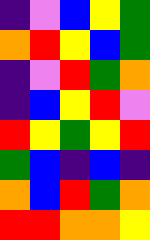[["indigo", "violet", "blue", "yellow", "green"], ["orange", "red", "yellow", "blue", "green"], ["indigo", "violet", "red", "green", "orange"], ["indigo", "blue", "yellow", "red", "violet"], ["red", "yellow", "green", "yellow", "red"], ["green", "blue", "indigo", "blue", "indigo"], ["orange", "blue", "red", "green", "orange"], ["red", "red", "orange", "orange", "yellow"]]